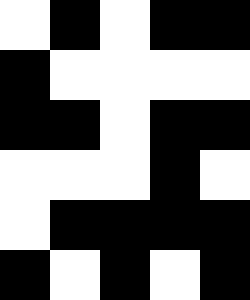[["white", "black", "white", "black", "black"], ["black", "white", "white", "white", "white"], ["black", "black", "white", "black", "black"], ["white", "white", "white", "black", "white"], ["white", "black", "black", "black", "black"], ["black", "white", "black", "white", "black"]]